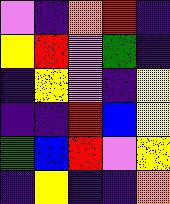[["violet", "indigo", "orange", "red", "indigo"], ["yellow", "red", "violet", "green", "indigo"], ["indigo", "yellow", "violet", "indigo", "yellow"], ["indigo", "indigo", "red", "blue", "yellow"], ["green", "blue", "red", "violet", "yellow"], ["indigo", "yellow", "indigo", "indigo", "orange"]]